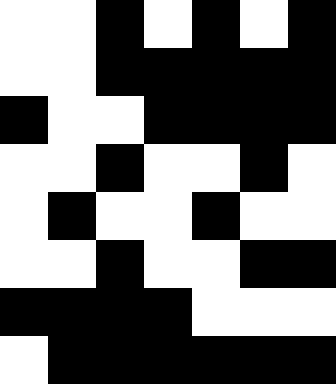[["white", "white", "black", "white", "black", "white", "black"], ["white", "white", "black", "black", "black", "black", "black"], ["black", "white", "white", "black", "black", "black", "black"], ["white", "white", "black", "white", "white", "black", "white"], ["white", "black", "white", "white", "black", "white", "white"], ["white", "white", "black", "white", "white", "black", "black"], ["black", "black", "black", "black", "white", "white", "white"], ["white", "black", "black", "black", "black", "black", "black"]]